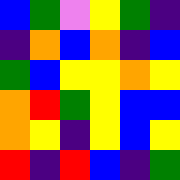[["blue", "green", "violet", "yellow", "green", "indigo"], ["indigo", "orange", "blue", "orange", "indigo", "blue"], ["green", "blue", "yellow", "yellow", "orange", "yellow"], ["orange", "red", "green", "yellow", "blue", "blue"], ["orange", "yellow", "indigo", "yellow", "blue", "yellow"], ["red", "indigo", "red", "blue", "indigo", "green"]]